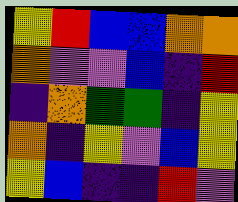[["yellow", "red", "blue", "blue", "orange", "orange"], ["orange", "violet", "violet", "blue", "indigo", "red"], ["indigo", "orange", "green", "green", "indigo", "yellow"], ["orange", "indigo", "yellow", "violet", "blue", "yellow"], ["yellow", "blue", "indigo", "indigo", "red", "violet"]]